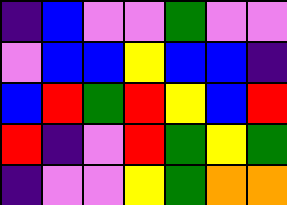[["indigo", "blue", "violet", "violet", "green", "violet", "violet"], ["violet", "blue", "blue", "yellow", "blue", "blue", "indigo"], ["blue", "red", "green", "red", "yellow", "blue", "red"], ["red", "indigo", "violet", "red", "green", "yellow", "green"], ["indigo", "violet", "violet", "yellow", "green", "orange", "orange"]]